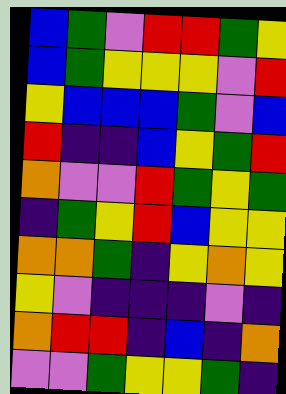[["blue", "green", "violet", "red", "red", "green", "yellow"], ["blue", "green", "yellow", "yellow", "yellow", "violet", "red"], ["yellow", "blue", "blue", "blue", "green", "violet", "blue"], ["red", "indigo", "indigo", "blue", "yellow", "green", "red"], ["orange", "violet", "violet", "red", "green", "yellow", "green"], ["indigo", "green", "yellow", "red", "blue", "yellow", "yellow"], ["orange", "orange", "green", "indigo", "yellow", "orange", "yellow"], ["yellow", "violet", "indigo", "indigo", "indigo", "violet", "indigo"], ["orange", "red", "red", "indigo", "blue", "indigo", "orange"], ["violet", "violet", "green", "yellow", "yellow", "green", "indigo"]]